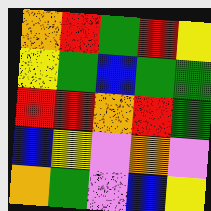[["orange", "red", "green", "red", "yellow"], ["yellow", "green", "blue", "green", "green"], ["red", "red", "orange", "red", "green"], ["blue", "yellow", "violet", "orange", "violet"], ["orange", "green", "violet", "blue", "yellow"]]